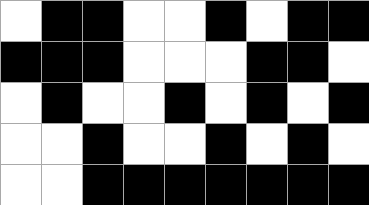[["white", "black", "black", "white", "white", "black", "white", "black", "black"], ["black", "black", "black", "white", "white", "white", "black", "black", "white"], ["white", "black", "white", "white", "black", "white", "black", "white", "black"], ["white", "white", "black", "white", "white", "black", "white", "black", "white"], ["white", "white", "black", "black", "black", "black", "black", "black", "black"]]